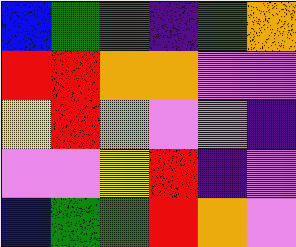[["blue", "green", "green", "indigo", "green", "orange"], ["red", "red", "orange", "orange", "violet", "violet"], ["yellow", "red", "orange", "violet", "violet", "indigo"], ["violet", "violet", "yellow", "red", "indigo", "violet"], ["blue", "green", "green", "red", "orange", "violet"]]